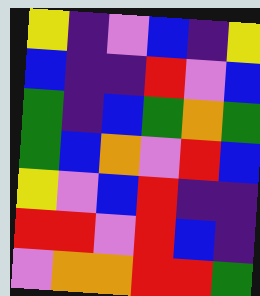[["yellow", "indigo", "violet", "blue", "indigo", "yellow"], ["blue", "indigo", "indigo", "red", "violet", "blue"], ["green", "indigo", "blue", "green", "orange", "green"], ["green", "blue", "orange", "violet", "red", "blue"], ["yellow", "violet", "blue", "red", "indigo", "indigo"], ["red", "red", "violet", "red", "blue", "indigo"], ["violet", "orange", "orange", "red", "red", "green"]]